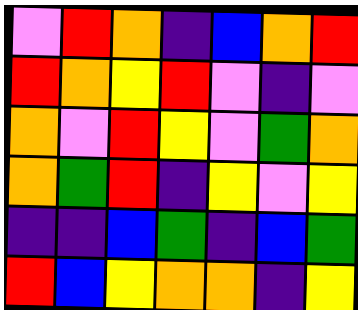[["violet", "red", "orange", "indigo", "blue", "orange", "red"], ["red", "orange", "yellow", "red", "violet", "indigo", "violet"], ["orange", "violet", "red", "yellow", "violet", "green", "orange"], ["orange", "green", "red", "indigo", "yellow", "violet", "yellow"], ["indigo", "indigo", "blue", "green", "indigo", "blue", "green"], ["red", "blue", "yellow", "orange", "orange", "indigo", "yellow"]]